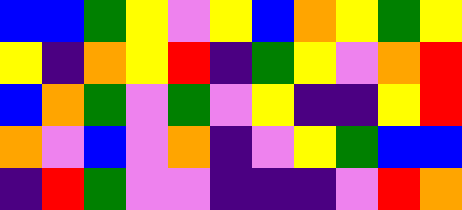[["blue", "blue", "green", "yellow", "violet", "yellow", "blue", "orange", "yellow", "green", "yellow"], ["yellow", "indigo", "orange", "yellow", "red", "indigo", "green", "yellow", "violet", "orange", "red"], ["blue", "orange", "green", "violet", "green", "violet", "yellow", "indigo", "indigo", "yellow", "red"], ["orange", "violet", "blue", "violet", "orange", "indigo", "violet", "yellow", "green", "blue", "blue"], ["indigo", "red", "green", "violet", "violet", "indigo", "indigo", "indigo", "violet", "red", "orange"]]